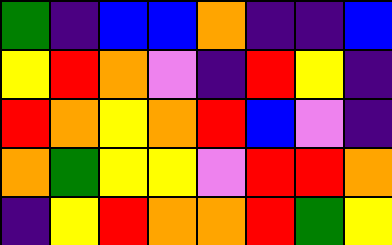[["green", "indigo", "blue", "blue", "orange", "indigo", "indigo", "blue"], ["yellow", "red", "orange", "violet", "indigo", "red", "yellow", "indigo"], ["red", "orange", "yellow", "orange", "red", "blue", "violet", "indigo"], ["orange", "green", "yellow", "yellow", "violet", "red", "red", "orange"], ["indigo", "yellow", "red", "orange", "orange", "red", "green", "yellow"]]